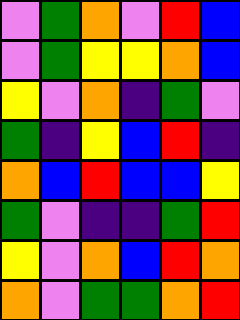[["violet", "green", "orange", "violet", "red", "blue"], ["violet", "green", "yellow", "yellow", "orange", "blue"], ["yellow", "violet", "orange", "indigo", "green", "violet"], ["green", "indigo", "yellow", "blue", "red", "indigo"], ["orange", "blue", "red", "blue", "blue", "yellow"], ["green", "violet", "indigo", "indigo", "green", "red"], ["yellow", "violet", "orange", "blue", "red", "orange"], ["orange", "violet", "green", "green", "orange", "red"]]